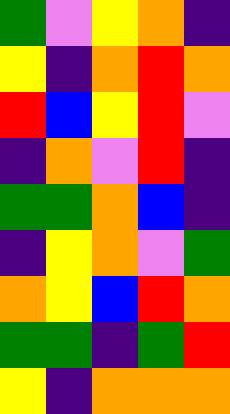[["green", "violet", "yellow", "orange", "indigo"], ["yellow", "indigo", "orange", "red", "orange"], ["red", "blue", "yellow", "red", "violet"], ["indigo", "orange", "violet", "red", "indigo"], ["green", "green", "orange", "blue", "indigo"], ["indigo", "yellow", "orange", "violet", "green"], ["orange", "yellow", "blue", "red", "orange"], ["green", "green", "indigo", "green", "red"], ["yellow", "indigo", "orange", "orange", "orange"]]